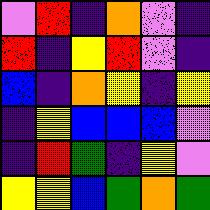[["violet", "red", "indigo", "orange", "violet", "indigo"], ["red", "indigo", "yellow", "red", "violet", "indigo"], ["blue", "indigo", "orange", "yellow", "indigo", "yellow"], ["indigo", "yellow", "blue", "blue", "blue", "violet"], ["indigo", "red", "green", "indigo", "yellow", "violet"], ["yellow", "yellow", "blue", "green", "orange", "green"]]